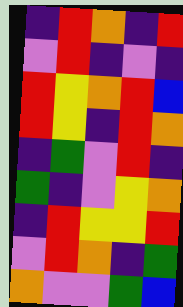[["indigo", "red", "orange", "indigo", "red"], ["violet", "red", "indigo", "violet", "indigo"], ["red", "yellow", "orange", "red", "blue"], ["red", "yellow", "indigo", "red", "orange"], ["indigo", "green", "violet", "red", "indigo"], ["green", "indigo", "violet", "yellow", "orange"], ["indigo", "red", "yellow", "yellow", "red"], ["violet", "red", "orange", "indigo", "green"], ["orange", "violet", "violet", "green", "blue"]]